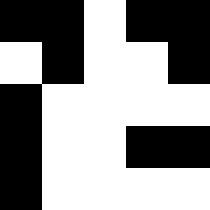[["black", "black", "white", "black", "black"], ["white", "black", "white", "white", "black"], ["black", "white", "white", "white", "white"], ["black", "white", "white", "black", "black"], ["black", "white", "white", "white", "white"]]